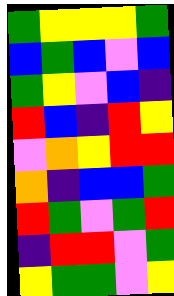[["green", "yellow", "yellow", "yellow", "green"], ["blue", "green", "blue", "violet", "blue"], ["green", "yellow", "violet", "blue", "indigo"], ["red", "blue", "indigo", "red", "yellow"], ["violet", "orange", "yellow", "red", "red"], ["orange", "indigo", "blue", "blue", "green"], ["red", "green", "violet", "green", "red"], ["indigo", "red", "red", "violet", "green"], ["yellow", "green", "green", "violet", "yellow"]]